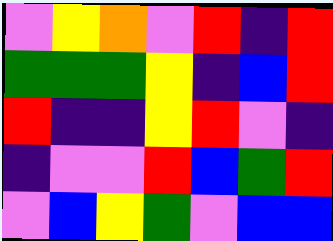[["violet", "yellow", "orange", "violet", "red", "indigo", "red"], ["green", "green", "green", "yellow", "indigo", "blue", "red"], ["red", "indigo", "indigo", "yellow", "red", "violet", "indigo"], ["indigo", "violet", "violet", "red", "blue", "green", "red"], ["violet", "blue", "yellow", "green", "violet", "blue", "blue"]]